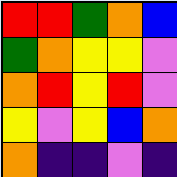[["red", "red", "green", "orange", "blue"], ["green", "orange", "yellow", "yellow", "violet"], ["orange", "red", "yellow", "red", "violet"], ["yellow", "violet", "yellow", "blue", "orange"], ["orange", "indigo", "indigo", "violet", "indigo"]]